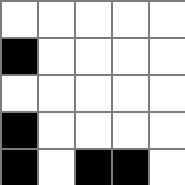[["white", "white", "white", "white", "white"], ["black", "white", "white", "white", "white"], ["white", "white", "white", "white", "white"], ["black", "white", "white", "white", "white"], ["black", "white", "black", "black", "white"]]